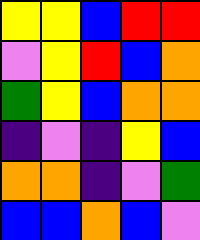[["yellow", "yellow", "blue", "red", "red"], ["violet", "yellow", "red", "blue", "orange"], ["green", "yellow", "blue", "orange", "orange"], ["indigo", "violet", "indigo", "yellow", "blue"], ["orange", "orange", "indigo", "violet", "green"], ["blue", "blue", "orange", "blue", "violet"]]